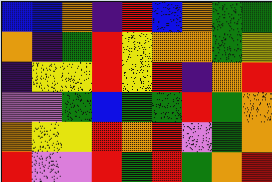[["blue", "blue", "orange", "indigo", "red", "blue", "orange", "green", "green"], ["orange", "indigo", "green", "red", "yellow", "orange", "orange", "green", "yellow"], ["indigo", "yellow", "yellow", "red", "yellow", "red", "indigo", "orange", "red"], ["violet", "violet", "green", "blue", "green", "green", "red", "green", "orange"], ["orange", "yellow", "yellow", "red", "orange", "red", "violet", "green", "orange"], ["red", "violet", "violet", "red", "green", "red", "green", "orange", "red"]]